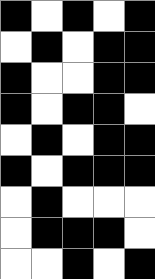[["black", "white", "black", "white", "black"], ["white", "black", "white", "black", "black"], ["black", "white", "white", "black", "black"], ["black", "white", "black", "black", "white"], ["white", "black", "white", "black", "black"], ["black", "white", "black", "black", "black"], ["white", "black", "white", "white", "white"], ["white", "black", "black", "black", "white"], ["white", "white", "black", "white", "black"]]